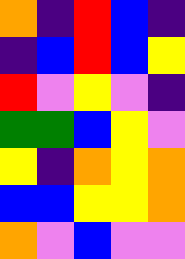[["orange", "indigo", "red", "blue", "indigo"], ["indigo", "blue", "red", "blue", "yellow"], ["red", "violet", "yellow", "violet", "indigo"], ["green", "green", "blue", "yellow", "violet"], ["yellow", "indigo", "orange", "yellow", "orange"], ["blue", "blue", "yellow", "yellow", "orange"], ["orange", "violet", "blue", "violet", "violet"]]